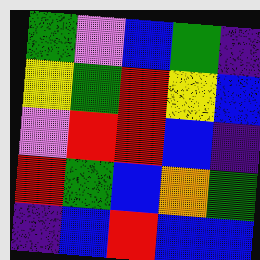[["green", "violet", "blue", "green", "indigo"], ["yellow", "green", "red", "yellow", "blue"], ["violet", "red", "red", "blue", "indigo"], ["red", "green", "blue", "orange", "green"], ["indigo", "blue", "red", "blue", "blue"]]